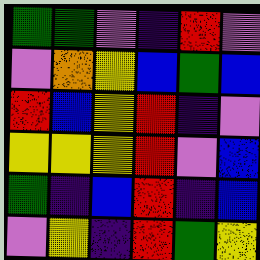[["green", "green", "violet", "indigo", "red", "violet"], ["violet", "orange", "yellow", "blue", "green", "blue"], ["red", "blue", "yellow", "red", "indigo", "violet"], ["yellow", "yellow", "yellow", "red", "violet", "blue"], ["green", "indigo", "blue", "red", "indigo", "blue"], ["violet", "yellow", "indigo", "red", "green", "yellow"]]